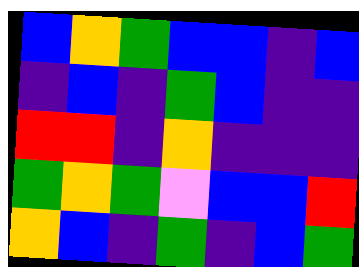[["blue", "orange", "green", "blue", "blue", "indigo", "blue"], ["indigo", "blue", "indigo", "green", "blue", "indigo", "indigo"], ["red", "red", "indigo", "orange", "indigo", "indigo", "indigo"], ["green", "orange", "green", "violet", "blue", "blue", "red"], ["orange", "blue", "indigo", "green", "indigo", "blue", "green"]]